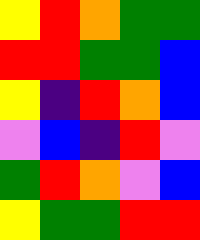[["yellow", "red", "orange", "green", "green"], ["red", "red", "green", "green", "blue"], ["yellow", "indigo", "red", "orange", "blue"], ["violet", "blue", "indigo", "red", "violet"], ["green", "red", "orange", "violet", "blue"], ["yellow", "green", "green", "red", "red"]]